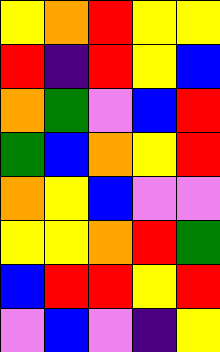[["yellow", "orange", "red", "yellow", "yellow"], ["red", "indigo", "red", "yellow", "blue"], ["orange", "green", "violet", "blue", "red"], ["green", "blue", "orange", "yellow", "red"], ["orange", "yellow", "blue", "violet", "violet"], ["yellow", "yellow", "orange", "red", "green"], ["blue", "red", "red", "yellow", "red"], ["violet", "blue", "violet", "indigo", "yellow"]]